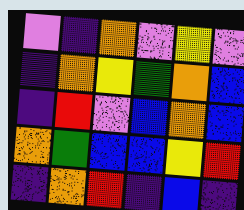[["violet", "indigo", "orange", "violet", "yellow", "violet"], ["indigo", "orange", "yellow", "green", "orange", "blue"], ["indigo", "red", "violet", "blue", "orange", "blue"], ["orange", "green", "blue", "blue", "yellow", "red"], ["indigo", "orange", "red", "indigo", "blue", "indigo"]]